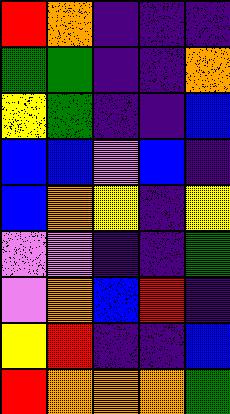[["red", "orange", "indigo", "indigo", "indigo"], ["green", "green", "indigo", "indigo", "orange"], ["yellow", "green", "indigo", "indigo", "blue"], ["blue", "blue", "violet", "blue", "indigo"], ["blue", "orange", "yellow", "indigo", "yellow"], ["violet", "violet", "indigo", "indigo", "green"], ["violet", "orange", "blue", "red", "indigo"], ["yellow", "red", "indigo", "indigo", "blue"], ["red", "orange", "orange", "orange", "green"]]